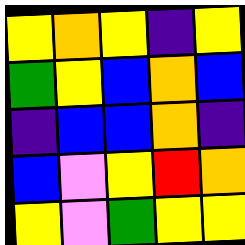[["yellow", "orange", "yellow", "indigo", "yellow"], ["green", "yellow", "blue", "orange", "blue"], ["indigo", "blue", "blue", "orange", "indigo"], ["blue", "violet", "yellow", "red", "orange"], ["yellow", "violet", "green", "yellow", "yellow"]]